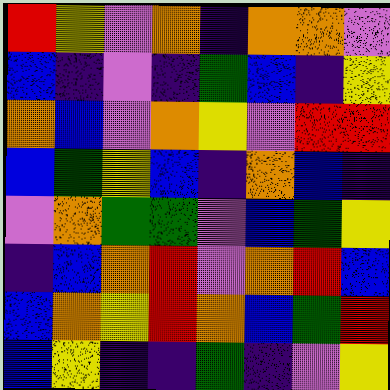[["red", "yellow", "violet", "orange", "indigo", "orange", "orange", "violet"], ["blue", "indigo", "violet", "indigo", "green", "blue", "indigo", "yellow"], ["orange", "blue", "violet", "orange", "yellow", "violet", "red", "red"], ["blue", "green", "yellow", "blue", "indigo", "orange", "blue", "indigo"], ["violet", "orange", "green", "green", "violet", "blue", "green", "yellow"], ["indigo", "blue", "orange", "red", "violet", "orange", "red", "blue"], ["blue", "orange", "yellow", "red", "orange", "blue", "green", "red"], ["blue", "yellow", "indigo", "indigo", "green", "indigo", "violet", "yellow"]]